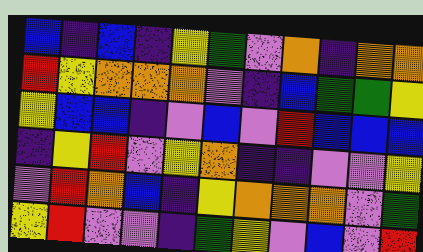[["blue", "indigo", "blue", "indigo", "yellow", "green", "violet", "orange", "indigo", "orange", "orange"], ["red", "yellow", "orange", "orange", "orange", "violet", "indigo", "blue", "green", "green", "yellow"], ["yellow", "blue", "blue", "indigo", "violet", "blue", "violet", "red", "blue", "blue", "blue"], ["indigo", "yellow", "red", "violet", "yellow", "orange", "indigo", "indigo", "violet", "violet", "yellow"], ["violet", "red", "orange", "blue", "indigo", "yellow", "orange", "orange", "orange", "violet", "green"], ["yellow", "red", "violet", "violet", "indigo", "green", "yellow", "violet", "blue", "violet", "red"]]